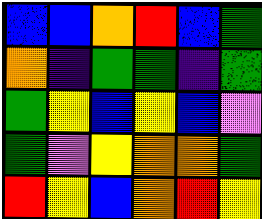[["blue", "blue", "orange", "red", "blue", "green"], ["orange", "indigo", "green", "green", "indigo", "green"], ["green", "yellow", "blue", "yellow", "blue", "violet"], ["green", "violet", "yellow", "orange", "orange", "green"], ["red", "yellow", "blue", "orange", "red", "yellow"]]